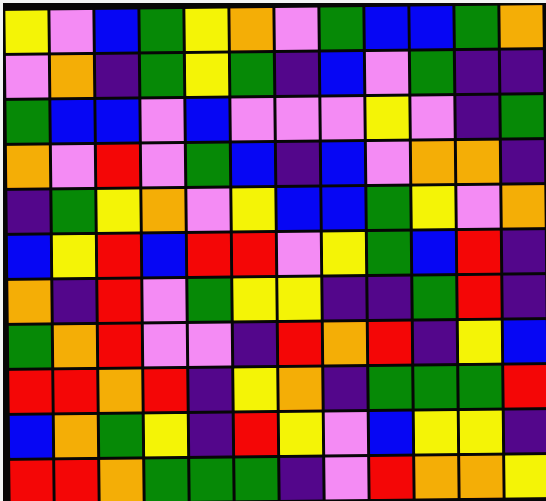[["yellow", "violet", "blue", "green", "yellow", "orange", "violet", "green", "blue", "blue", "green", "orange"], ["violet", "orange", "indigo", "green", "yellow", "green", "indigo", "blue", "violet", "green", "indigo", "indigo"], ["green", "blue", "blue", "violet", "blue", "violet", "violet", "violet", "yellow", "violet", "indigo", "green"], ["orange", "violet", "red", "violet", "green", "blue", "indigo", "blue", "violet", "orange", "orange", "indigo"], ["indigo", "green", "yellow", "orange", "violet", "yellow", "blue", "blue", "green", "yellow", "violet", "orange"], ["blue", "yellow", "red", "blue", "red", "red", "violet", "yellow", "green", "blue", "red", "indigo"], ["orange", "indigo", "red", "violet", "green", "yellow", "yellow", "indigo", "indigo", "green", "red", "indigo"], ["green", "orange", "red", "violet", "violet", "indigo", "red", "orange", "red", "indigo", "yellow", "blue"], ["red", "red", "orange", "red", "indigo", "yellow", "orange", "indigo", "green", "green", "green", "red"], ["blue", "orange", "green", "yellow", "indigo", "red", "yellow", "violet", "blue", "yellow", "yellow", "indigo"], ["red", "red", "orange", "green", "green", "green", "indigo", "violet", "red", "orange", "orange", "yellow"]]